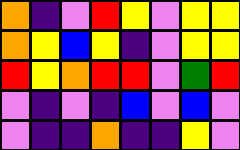[["orange", "indigo", "violet", "red", "yellow", "violet", "yellow", "yellow"], ["orange", "yellow", "blue", "yellow", "indigo", "violet", "yellow", "yellow"], ["red", "yellow", "orange", "red", "red", "violet", "green", "red"], ["violet", "indigo", "violet", "indigo", "blue", "violet", "blue", "violet"], ["violet", "indigo", "indigo", "orange", "indigo", "indigo", "yellow", "violet"]]